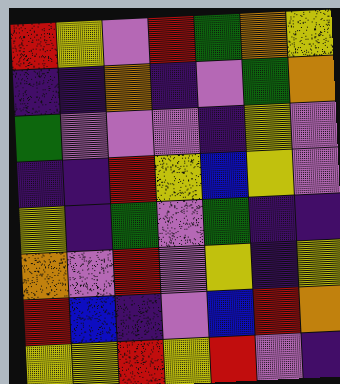[["red", "yellow", "violet", "red", "green", "orange", "yellow"], ["indigo", "indigo", "orange", "indigo", "violet", "green", "orange"], ["green", "violet", "violet", "violet", "indigo", "yellow", "violet"], ["indigo", "indigo", "red", "yellow", "blue", "yellow", "violet"], ["yellow", "indigo", "green", "violet", "green", "indigo", "indigo"], ["orange", "violet", "red", "violet", "yellow", "indigo", "yellow"], ["red", "blue", "indigo", "violet", "blue", "red", "orange"], ["yellow", "yellow", "red", "yellow", "red", "violet", "indigo"]]